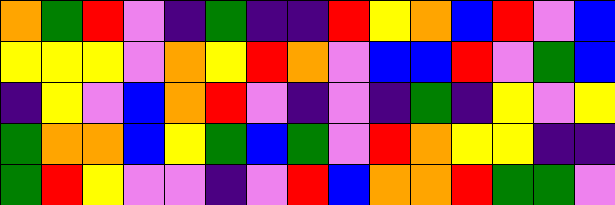[["orange", "green", "red", "violet", "indigo", "green", "indigo", "indigo", "red", "yellow", "orange", "blue", "red", "violet", "blue"], ["yellow", "yellow", "yellow", "violet", "orange", "yellow", "red", "orange", "violet", "blue", "blue", "red", "violet", "green", "blue"], ["indigo", "yellow", "violet", "blue", "orange", "red", "violet", "indigo", "violet", "indigo", "green", "indigo", "yellow", "violet", "yellow"], ["green", "orange", "orange", "blue", "yellow", "green", "blue", "green", "violet", "red", "orange", "yellow", "yellow", "indigo", "indigo"], ["green", "red", "yellow", "violet", "violet", "indigo", "violet", "red", "blue", "orange", "orange", "red", "green", "green", "violet"]]